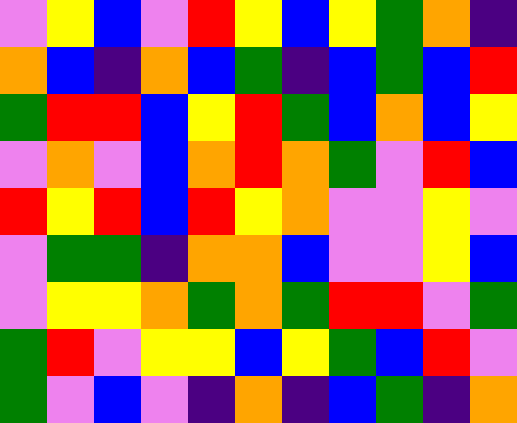[["violet", "yellow", "blue", "violet", "red", "yellow", "blue", "yellow", "green", "orange", "indigo"], ["orange", "blue", "indigo", "orange", "blue", "green", "indigo", "blue", "green", "blue", "red"], ["green", "red", "red", "blue", "yellow", "red", "green", "blue", "orange", "blue", "yellow"], ["violet", "orange", "violet", "blue", "orange", "red", "orange", "green", "violet", "red", "blue"], ["red", "yellow", "red", "blue", "red", "yellow", "orange", "violet", "violet", "yellow", "violet"], ["violet", "green", "green", "indigo", "orange", "orange", "blue", "violet", "violet", "yellow", "blue"], ["violet", "yellow", "yellow", "orange", "green", "orange", "green", "red", "red", "violet", "green"], ["green", "red", "violet", "yellow", "yellow", "blue", "yellow", "green", "blue", "red", "violet"], ["green", "violet", "blue", "violet", "indigo", "orange", "indigo", "blue", "green", "indigo", "orange"]]